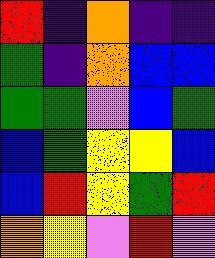[["red", "indigo", "orange", "indigo", "indigo"], ["green", "indigo", "orange", "blue", "blue"], ["green", "green", "violet", "blue", "green"], ["blue", "green", "yellow", "yellow", "blue"], ["blue", "red", "yellow", "green", "red"], ["orange", "yellow", "violet", "red", "violet"]]